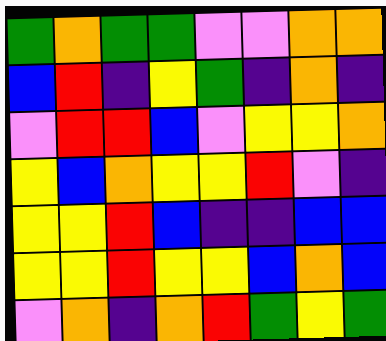[["green", "orange", "green", "green", "violet", "violet", "orange", "orange"], ["blue", "red", "indigo", "yellow", "green", "indigo", "orange", "indigo"], ["violet", "red", "red", "blue", "violet", "yellow", "yellow", "orange"], ["yellow", "blue", "orange", "yellow", "yellow", "red", "violet", "indigo"], ["yellow", "yellow", "red", "blue", "indigo", "indigo", "blue", "blue"], ["yellow", "yellow", "red", "yellow", "yellow", "blue", "orange", "blue"], ["violet", "orange", "indigo", "orange", "red", "green", "yellow", "green"]]